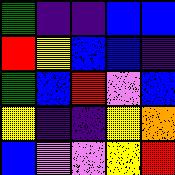[["green", "indigo", "indigo", "blue", "blue"], ["red", "yellow", "blue", "blue", "indigo"], ["green", "blue", "red", "violet", "blue"], ["yellow", "indigo", "indigo", "yellow", "orange"], ["blue", "violet", "violet", "yellow", "red"]]